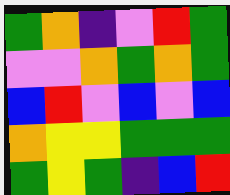[["green", "orange", "indigo", "violet", "red", "green"], ["violet", "violet", "orange", "green", "orange", "green"], ["blue", "red", "violet", "blue", "violet", "blue"], ["orange", "yellow", "yellow", "green", "green", "green"], ["green", "yellow", "green", "indigo", "blue", "red"]]